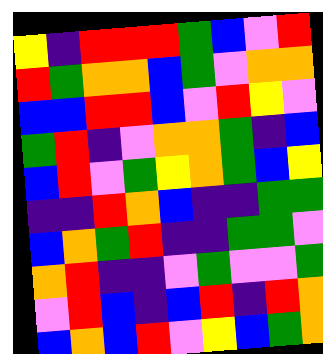[["yellow", "indigo", "red", "red", "red", "green", "blue", "violet", "red"], ["red", "green", "orange", "orange", "blue", "green", "violet", "orange", "orange"], ["blue", "blue", "red", "red", "blue", "violet", "red", "yellow", "violet"], ["green", "red", "indigo", "violet", "orange", "orange", "green", "indigo", "blue"], ["blue", "red", "violet", "green", "yellow", "orange", "green", "blue", "yellow"], ["indigo", "indigo", "red", "orange", "blue", "indigo", "indigo", "green", "green"], ["blue", "orange", "green", "red", "indigo", "indigo", "green", "green", "violet"], ["orange", "red", "indigo", "indigo", "violet", "green", "violet", "violet", "green"], ["violet", "red", "blue", "indigo", "blue", "red", "indigo", "red", "orange"], ["blue", "orange", "blue", "red", "violet", "yellow", "blue", "green", "orange"]]